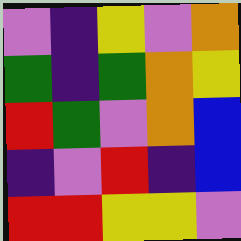[["violet", "indigo", "yellow", "violet", "orange"], ["green", "indigo", "green", "orange", "yellow"], ["red", "green", "violet", "orange", "blue"], ["indigo", "violet", "red", "indigo", "blue"], ["red", "red", "yellow", "yellow", "violet"]]